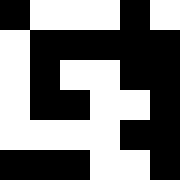[["black", "white", "white", "white", "black", "white"], ["white", "black", "black", "black", "black", "black"], ["white", "black", "white", "white", "black", "black"], ["white", "black", "black", "white", "white", "black"], ["white", "white", "white", "white", "black", "black"], ["black", "black", "black", "white", "white", "black"]]